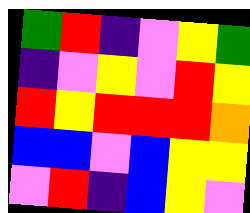[["green", "red", "indigo", "violet", "yellow", "green"], ["indigo", "violet", "yellow", "violet", "red", "yellow"], ["red", "yellow", "red", "red", "red", "orange"], ["blue", "blue", "violet", "blue", "yellow", "yellow"], ["violet", "red", "indigo", "blue", "yellow", "violet"]]